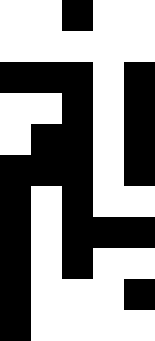[["white", "white", "black", "white", "white"], ["white", "white", "white", "white", "white"], ["black", "black", "black", "white", "black"], ["white", "white", "black", "white", "black"], ["white", "black", "black", "white", "black"], ["black", "black", "black", "white", "black"], ["black", "white", "black", "white", "white"], ["black", "white", "black", "black", "black"], ["black", "white", "black", "white", "white"], ["black", "white", "white", "white", "black"], ["black", "white", "white", "white", "white"]]